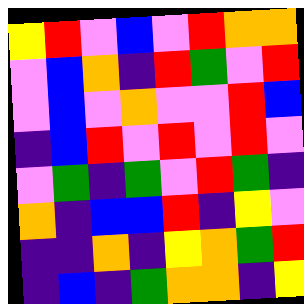[["yellow", "red", "violet", "blue", "violet", "red", "orange", "orange"], ["violet", "blue", "orange", "indigo", "red", "green", "violet", "red"], ["violet", "blue", "violet", "orange", "violet", "violet", "red", "blue"], ["indigo", "blue", "red", "violet", "red", "violet", "red", "violet"], ["violet", "green", "indigo", "green", "violet", "red", "green", "indigo"], ["orange", "indigo", "blue", "blue", "red", "indigo", "yellow", "violet"], ["indigo", "indigo", "orange", "indigo", "yellow", "orange", "green", "red"], ["indigo", "blue", "indigo", "green", "orange", "orange", "indigo", "yellow"]]